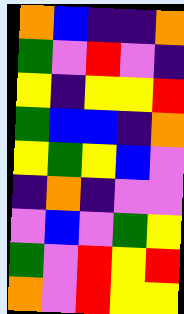[["orange", "blue", "indigo", "indigo", "orange"], ["green", "violet", "red", "violet", "indigo"], ["yellow", "indigo", "yellow", "yellow", "red"], ["green", "blue", "blue", "indigo", "orange"], ["yellow", "green", "yellow", "blue", "violet"], ["indigo", "orange", "indigo", "violet", "violet"], ["violet", "blue", "violet", "green", "yellow"], ["green", "violet", "red", "yellow", "red"], ["orange", "violet", "red", "yellow", "yellow"]]